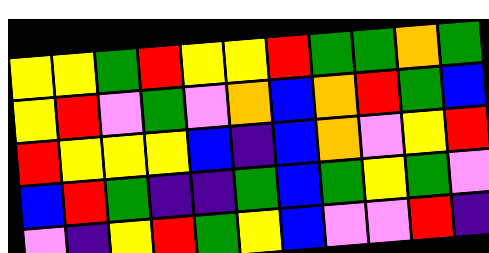[["yellow", "yellow", "green", "red", "yellow", "yellow", "red", "green", "green", "orange", "green"], ["yellow", "red", "violet", "green", "violet", "orange", "blue", "orange", "red", "green", "blue"], ["red", "yellow", "yellow", "yellow", "blue", "indigo", "blue", "orange", "violet", "yellow", "red"], ["blue", "red", "green", "indigo", "indigo", "green", "blue", "green", "yellow", "green", "violet"], ["violet", "indigo", "yellow", "red", "green", "yellow", "blue", "violet", "violet", "red", "indigo"]]